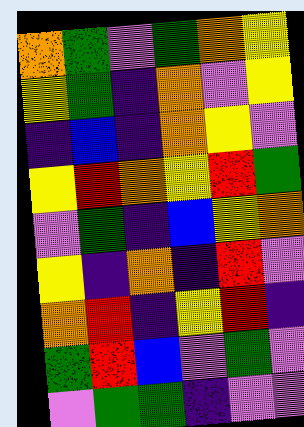[["orange", "green", "violet", "green", "orange", "yellow"], ["yellow", "green", "indigo", "orange", "violet", "yellow"], ["indigo", "blue", "indigo", "orange", "yellow", "violet"], ["yellow", "red", "orange", "yellow", "red", "green"], ["violet", "green", "indigo", "blue", "yellow", "orange"], ["yellow", "indigo", "orange", "indigo", "red", "violet"], ["orange", "red", "indigo", "yellow", "red", "indigo"], ["green", "red", "blue", "violet", "green", "violet"], ["violet", "green", "green", "indigo", "violet", "violet"]]